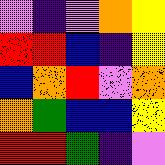[["violet", "indigo", "violet", "orange", "yellow"], ["red", "red", "blue", "indigo", "yellow"], ["blue", "orange", "red", "violet", "orange"], ["orange", "green", "blue", "blue", "yellow"], ["red", "red", "green", "indigo", "violet"]]